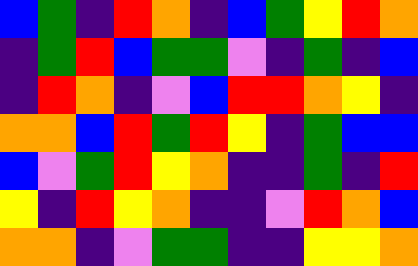[["blue", "green", "indigo", "red", "orange", "indigo", "blue", "green", "yellow", "red", "orange"], ["indigo", "green", "red", "blue", "green", "green", "violet", "indigo", "green", "indigo", "blue"], ["indigo", "red", "orange", "indigo", "violet", "blue", "red", "red", "orange", "yellow", "indigo"], ["orange", "orange", "blue", "red", "green", "red", "yellow", "indigo", "green", "blue", "blue"], ["blue", "violet", "green", "red", "yellow", "orange", "indigo", "indigo", "green", "indigo", "red"], ["yellow", "indigo", "red", "yellow", "orange", "indigo", "indigo", "violet", "red", "orange", "blue"], ["orange", "orange", "indigo", "violet", "green", "green", "indigo", "indigo", "yellow", "yellow", "orange"]]